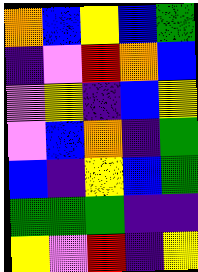[["orange", "blue", "yellow", "blue", "green"], ["indigo", "violet", "red", "orange", "blue"], ["violet", "yellow", "indigo", "blue", "yellow"], ["violet", "blue", "orange", "indigo", "green"], ["blue", "indigo", "yellow", "blue", "green"], ["green", "green", "green", "indigo", "indigo"], ["yellow", "violet", "red", "indigo", "yellow"]]